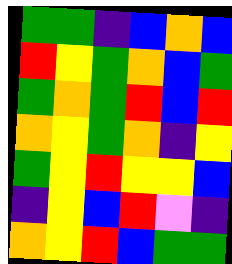[["green", "green", "indigo", "blue", "orange", "blue"], ["red", "yellow", "green", "orange", "blue", "green"], ["green", "orange", "green", "red", "blue", "red"], ["orange", "yellow", "green", "orange", "indigo", "yellow"], ["green", "yellow", "red", "yellow", "yellow", "blue"], ["indigo", "yellow", "blue", "red", "violet", "indigo"], ["orange", "yellow", "red", "blue", "green", "green"]]